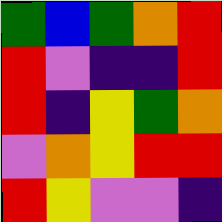[["green", "blue", "green", "orange", "red"], ["red", "violet", "indigo", "indigo", "red"], ["red", "indigo", "yellow", "green", "orange"], ["violet", "orange", "yellow", "red", "red"], ["red", "yellow", "violet", "violet", "indigo"]]